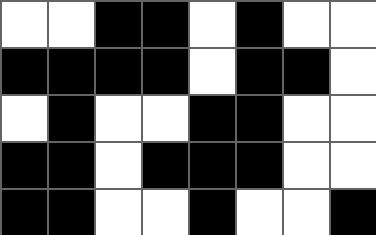[["white", "white", "black", "black", "white", "black", "white", "white"], ["black", "black", "black", "black", "white", "black", "black", "white"], ["white", "black", "white", "white", "black", "black", "white", "white"], ["black", "black", "white", "black", "black", "black", "white", "white"], ["black", "black", "white", "white", "black", "white", "white", "black"]]